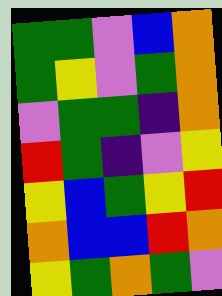[["green", "green", "violet", "blue", "orange"], ["green", "yellow", "violet", "green", "orange"], ["violet", "green", "green", "indigo", "orange"], ["red", "green", "indigo", "violet", "yellow"], ["yellow", "blue", "green", "yellow", "red"], ["orange", "blue", "blue", "red", "orange"], ["yellow", "green", "orange", "green", "violet"]]